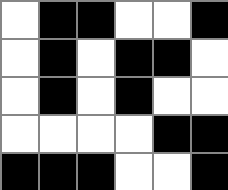[["white", "black", "black", "white", "white", "black"], ["white", "black", "white", "black", "black", "white"], ["white", "black", "white", "black", "white", "white"], ["white", "white", "white", "white", "black", "black"], ["black", "black", "black", "white", "white", "black"]]